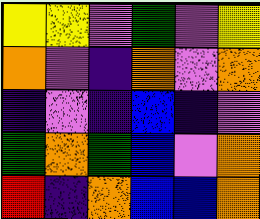[["yellow", "yellow", "violet", "green", "violet", "yellow"], ["orange", "violet", "indigo", "orange", "violet", "orange"], ["indigo", "violet", "indigo", "blue", "indigo", "violet"], ["green", "orange", "green", "blue", "violet", "orange"], ["red", "indigo", "orange", "blue", "blue", "orange"]]